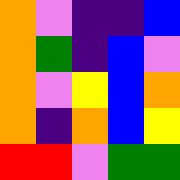[["orange", "violet", "indigo", "indigo", "blue"], ["orange", "green", "indigo", "blue", "violet"], ["orange", "violet", "yellow", "blue", "orange"], ["orange", "indigo", "orange", "blue", "yellow"], ["red", "red", "violet", "green", "green"]]